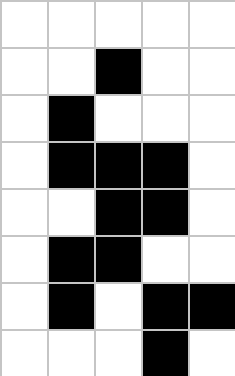[["white", "white", "white", "white", "white"], ["white", "white", "black", "white", "white"], ["white", "black", "white", "white", "white"], ["white", "black", "black", "black", "white"], ["white", "white", "black", "black", "white"], ["white", "black", "black", "white", "white"], ["white", "black", "white", "black", "black"], ["white", "white", "white", "black", "white"]]